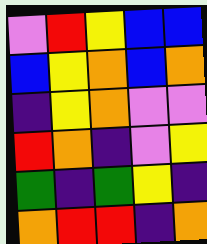[["violet", "red", "yellow", "blue", "blue"], ["blue", "yellow", "orange", "blue", "orange"], ["indigo", "yellow", "orange", "violet", "violet"], ["red", "orange", "indigo", "violet", "yellow"], ["green", "indigo", "green", "yellow", "indigo"], ["orange", "red", "red", "indigo", "orange"]]